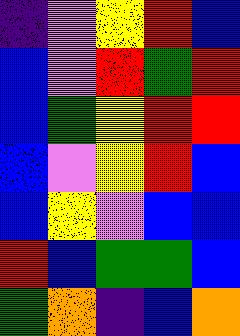[["indigo", "violet", "yellow", "red", "blue"], ["blue", "violet", "red", "green", "red"], ["blue", "green", "yellow", "red", "red"], ["blue", "violet", "yellow", "red", "blue"], ["blue", "yellow", "violet", "blue", "blue"], ["red", "blue", "green", "green", "blue"], ["green", "orange", "indigo", "blue", "orange"]]